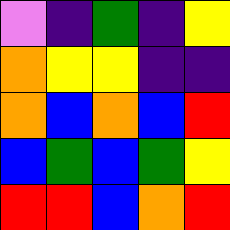[["violet", "indigo", "green", "indigo", "yellow"], ["orange", "yellow", "yellow", "indigo", "indigo"], ["orange", "blue", "orange", "blue", "red"], ["blue", "green", "blue", "green", "yellow"], ["red", "red", "blue", "orange", "red"]]